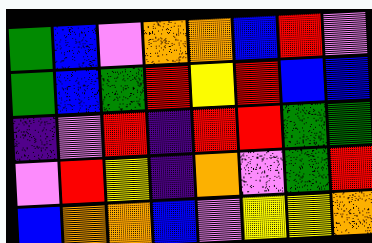[["green", "blue", "violet", "orange", "orange", "blue", "red", "violet"], ["green", "blue", "green", "red", "yellow", "red", "blue", "blue"], ["indigo", "violet", "red", "indigo", "red", "red", "green", "green"], ["violet", "red", "yellow", "indigo", "orange", "violet", "green", "red"], ["blue", "orange", "orange", "blue", "violet", "yellow", "yellow", "orange"]]